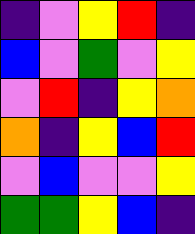[["indigo", "violet", "yellow", "red", "indigo"], ["blue", "violet", "green", "violet", "yellow"], ["violet", "red", "indigo", "yellow", "orange"], ["orange", "indigo", "yellow", "blue", "red"], ["violet", "blue", "violet", "violet", "yellow"], ["green", "green", "yellow", "blue", "indigo"]]